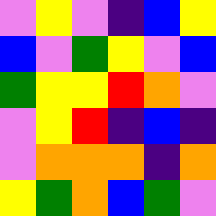[["violet", "yellow", "violet", "indigo", "blue", "yellow"], ["blue", "violet", "green", "yellow", "violet", "blue"], ["green", "yellow", "yellow", "red", "orange", "violet"], ["violet", "yellow", "red", "indigo", "blue", "indigo"], ["violet", "orange", "orange", "orange", "indigo", "orange"], ["yellow", "green", "orange", "blue", "green", "violet"]]